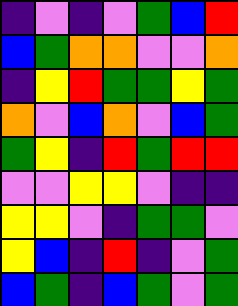[["indigo", "violet", "indigo", "violet", "green", "blue", "red"], ["blue", "green", "orange", "orange", "violet", "violet", "orange"], ["indigo", "yellow", "red", "green", "green", "yellow", "green"], ["orange", "violet", "blue", "orange", "violet", "blue", "green"], ["green", "yellow", "indigo", "red", "green", "red", "red"], ["violet", "violet", "yellow", "yellow", "violet", "indigo", "indigo"], ["yellow", "yellow", "violet", "indigo", "green", "green", "violet"], ["yellow", "blue", "indigo", "red", "indigo", "violet", "green"], ["blue", "green", "indigo", "blue", "green", "violet", "green"]]